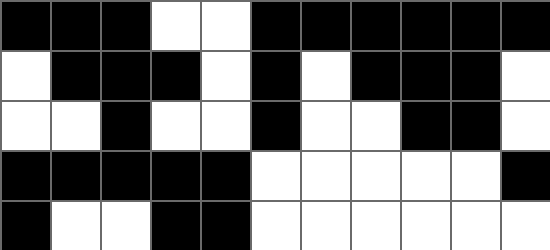[["black", "black", "black", "white", "white", "black", "black", "black", "black", "black", "black"], ["white", "black", "black", "black", "white", "black", "white", "black", "black", "black", "white"], ["white", "white", "black", "white", "white", "black", "white", "white", "black", "black", "white"], ["black", "black", "black", "black", "black", "white", "white", "white", "white", "white", "black"], ["black", "white", "white", "black", "black", "white", "white", "white", "white", "white", "white"]]